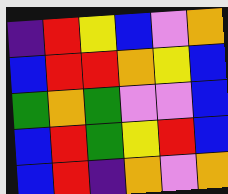[["indigo", "red", "yellow", "blue", "violet", "orange"], ["blue", "red", "red", "orange", "yellow", "blue"], ["green", "orange", "green", "violet", "violet", "blue"], ["blue", "red", "green", "yellow", "red", "blue"], ["blue", "red", "indigo", "orange", "violet", "orange"]]